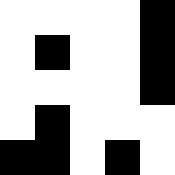[["white", "white", "white", "white", "black"], ["white", "black", "white", "white", "black"], ["white", "white", "white", "white", "black"], ["white", "black", "white", "white", "white"], ["black", "black", "white", "black", "white"]]